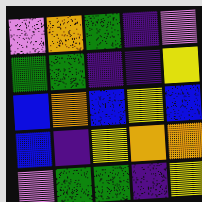[["violet", "orange", "green", "indigo", "violet"], ["green", "green", "indigo", "indigo", "yellow"], ["blue", "orange", "blue", "yellow", "blue"], ["blue", "indigo", "yellow", "orange", "orange"], ["violet", "green", "green", "indigo", "yellow"]]